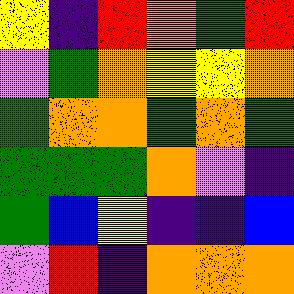[["yellow", "indigo", "red", "orange", "green", "red"], ["violet", "green", "orange", "yellow", "yellow", "orange"], ["green", "orange", "orange", "green", "orange", "green"], ["green", "green", "green", "orange", "violet", "indigo"], ["green", "blue", "yellow", "indigo", "indigo", "blue"], ["violet", "red", "indigo", "orange", "orange", "orange"]]